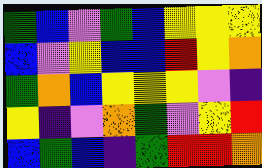[["green", "blue", "violet", "green", "blue", "yellow", "yellow", "yellow"], ["blue", "violet", "yellow", "blue", "blue", "red", "yellow", "orange"], ["green", "orange", "blue", "yellow", "yellow", "yellow", "violet", "indigo"], ["yellow", "indigo", "violet", "orange", "green", "violet", "yellow", "red"], ["blue", "green", "blue", "indigo", "green", "red", "red", "orange"]]